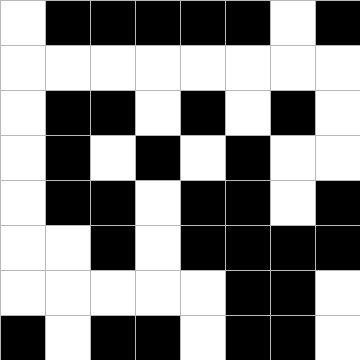[["white", "black", "black", "black", "black", "black", "white", "black"], ["white", "white", "white", "white", "white", "white", "white", "white"], ["white", "black", "black", "white", "black", "white", "black", "white"], ["white", "black", "white", "black", "white", "black", "white", "white"], ["white", "black", "black", "white", "black", "black", "white", "black"], ["white", "white", "black", "white", "black", "black", "black", "black"], ["white", "white", "white", "white", "white", "black", "black", "white"], ["black", "white", "black", "black", "white", "black", "black", "white"]]